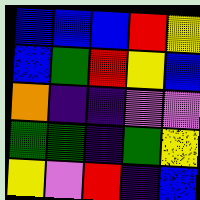[["blue", "blue", "blue", "red", "yellow"], ["blue", "green", "red", "yellow", "blue"], ["orange", "indigo", "indigo", "violet", "violet"], ["green", "green", "indigo", "green", "yellow"], ["yellow", "violet", "red", "indigo", "blue"]]